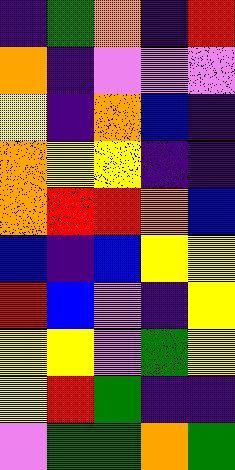[["indigo", "green", "orange", "indigo", "red"], ["orange", "indigo", "violet", "violet", "violet"], ["yellow", "indigo", "orange", "blue", "indigo"], ["orange", "yellow", "yellow", "indigo", "indigo"], ["orange", "red", "red", "orange", "blue"], ["blue", "indigo", "blue", "yellow", "yellow"], ["red", "blue", "violet", "indigo", "yellow"], ["yellow", "yellow", "violet", "green", "yellow"], ["yellow", "red", "green", "indigo", "indigo"], ["violet", "green", "green", "orange", "green"]]